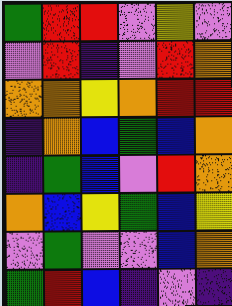[["green", "red", "red", "violet", "yellow", "violet"], ["violet", "red", "indigo", "violet", "red", "orange"], ["orange", "orange", "yellow", "orange", "red", "red"], ["indigo", "orange", "blue", "green", "blue", "orange"], ["indigo", "green", "blue", "violet", "red", "orange"], ["orange", "blue", "yellow", "green", "blue", "yellow"], ["violet", "green", "violet", "violet", "blue", "orange"], ["green", "red", "blue", "indigo", "violet", "indigo"]]